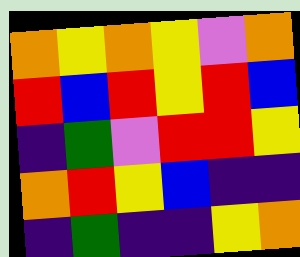[["orange", "yellow", "orange", "yellow", "violet", "orange"], ["red", "blue", "red", "yellow", "red", "blue"], ["indigo", "green", "violet", "red", "red", "yellow"], ["orange", "red", "yellow", "blue", "indigo", "indigo"], ["indigo", "green", "indigo", "indigo", "yellow", "orange"]]